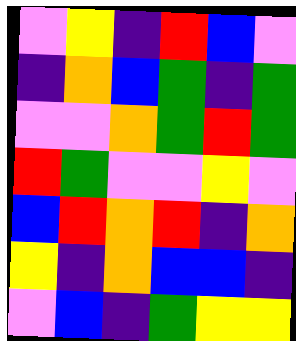[["violet", "yellow", "indigo", "red", "blue", "violet"], ["indigo", "orange", "blue", "green", "indigo", "green"], ["violet", "violet", "orange", "green", "red", "green"], ["red", "green", "violet", "violet", "yellow", "violet"], ["blue", "red", "orange", "red", "indigo", "orange"], ["yellow", "indigo", "orange", "blue", "blue", "indigo"], ["violet", "blue", "indigo", "green", "yellow", "yellow"]]